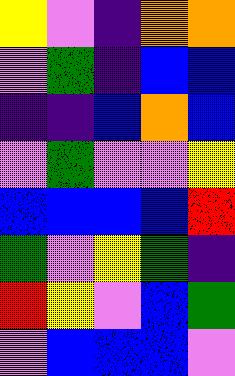[["yellow", "violet", "indigo", "orange", "orange"], ["violet", "green", "indigo", "blue", "blue"], ["indigo", "indigo", "blue", "orange", "blue"], ["violet", "green", "violet", "violet", "yellow"], ["blue", "blue", "blue", "blue", "red"], ["green", "violet", "yellow", "green", "indigo"], ["red", "yellow", "violet", "blue", "green"], ["violet", "blue", "blue", "blue", "violet"]]